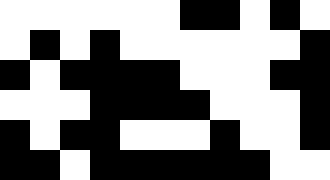[["white", "white", "white", "white", "white", "white", "black", "black", "white", "black", "white"], ["white", "black", "white", "black", "white", "white", "white", "white", "white", "white", "black"], ["black", "white", "black", "black", "black", "black", "white", "white", "white", "black", "black"], ["white", "white", "white", "black", "black", "black", "black", "white", "white", "white", "black"], ["black", "white", "black", "black", "white", "white", "white", "black", "white", "white", "black"], ["black", "black", "white", "black", "black", "black", "black", "black", "black", "white", "white"]]